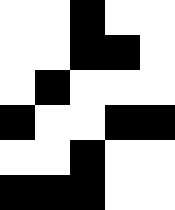[["white", "white", "black", "white", "white"], ["white", "white", "black", "black", "white"], ["white", "black", "white", "white", "white"], ["black", "white", "white", "black", "black"], ["white", "white", "black", "white", "white"], ["black", "black", "black", "white", "white"]]